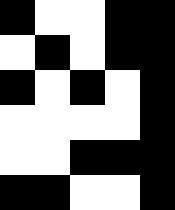[["black", "white", "white", "black", "black"], ["white", "black", "white", "black", "black"], ["black", "white", "black", "white", "black"], ["white", "white", "white", "white", "black"], ["white", "white", "black", "black", "black"], ["black", "black", "white", "white", "black"]]